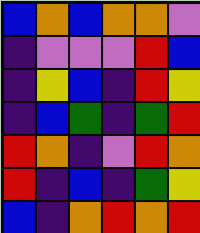[["blue", "orange", "blue", "orange", "orange", "violet"], ["indigo", "violet", "violet", "violet", "red", "blue"], ["indigo", "yellow", "blue", "indigo", "red", "yellow"], ["indigo", "blue", "green", "indigo", "green", "red"], ["red", "orange", "indigo", "violet", "red", "orange"], ["red", "indigo", "blue", "indigo", "green", "yellow"], ["blue", "indigo", "orange", "red", "orange", "red"]]